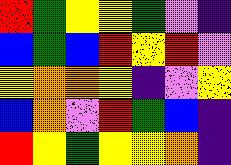[["red", "green", "yellow", "yellow", "green", "violet", "indigo"], ["blue", "green", "blue", "red", "yellow", "red", "violet"], ["yellow", "orange", "orange", "yellow", "indigo", "violet", "yellow"], ["blue", "orange", "violet", "red", "green", "blue", "indigo"], ["red", "yellow", "green", "yellow", "yellow", "orange", "indigo"]]